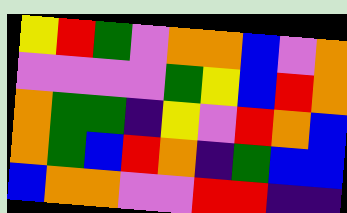[["yellow", "red", "green", "violet", "orange", "orange", "blue", "violet", "orange"], ["violet", "violet", "violet", "violet", "green", "yellow", "blue", "red", "orange"], ["orange", "green", "green", "indigo", "yellow", "violet", "red", "orange", "blue"], ["orange", "green", "blue", "red", "orange", "indigo", "green", "blue", "blue"], ["blue", "orange", "orange", "violet", "violet", "red", "red", "indigo", "indigo"]]